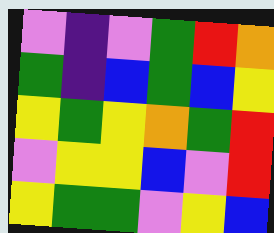[["violet", "indigo", "violet", "green", "red", "orange"], ["green", "indigo", "blue", "green", "blue", "yellow"], ["yellow", "green", "yellow", "orange", "green", "red"], ["violet", "yellow", "yellow", "blue", "violet", "red"], ["yellow", "green", "green", "violet", "yellow", "blue"]]